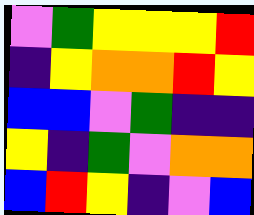[["violet", "green", "yellow", "yellow", "yellow", "red"], ["indigo", "yellow", "orange", "orange", "red", "yellow"], ["blue", "blue", "violet", "green", "indigo", "indigo"], ["yellow", "indigo", "green", "violet", "orange", "orange"], ["blue", "red", "yellow", "indigo", "violet", "blue"]]